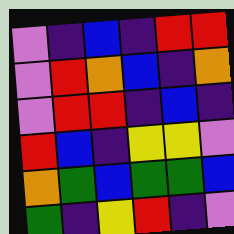[["violet", "indigo", "blue", "indigo", "red", "red"], ["violet", "red", "orange", "blue", "indigo", "orange"], ["violet", "red", "red", "indigo", "blue", "indigo"], ["red", "blue", "indigo", "yellow", "yellow", "violet"], ["orange", "green", "blue", "green", "green", "blue"], ["green", "indigo", "yellow", "red", "indigo", "violet"]]